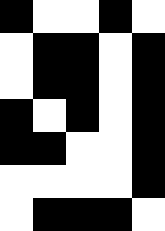[["black", "white", "white", "black", "white"], ["white", "black", "black", "white", "black"], ["white", "black", "black", "white", "black"], ["black", "white", "black", "white", "black"], ["black", "black", "white", "white", "black"], ["white", "white", "white", "white", "black"], ["white", "black", "black", "black", "white"]]